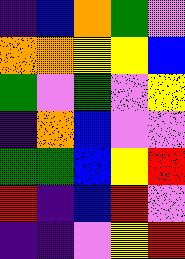[["indigo", "blue", "orange", "green", "violet"], ["orange", "orange", "yellow", "yellow", "blue"], ["green", "violet", "green", "violet", "yellow"], ["indigo", "orange", "blue", "violet", "violet"], ["green", "green", "blue", "yellow", "red"], ["red", "indigo", "blue", "red", "violet"], ["indigo", "indigo", "violet", "yellow", "red"]]